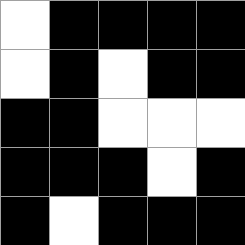[["white", "black", "black", "black", "black"], ["white", "black", "white", "black", "black"], ["black", "black", "white", "white", "white"], ["black", "black", "black", "white", "black"], ["black", "white", "black", "black", "black"]]